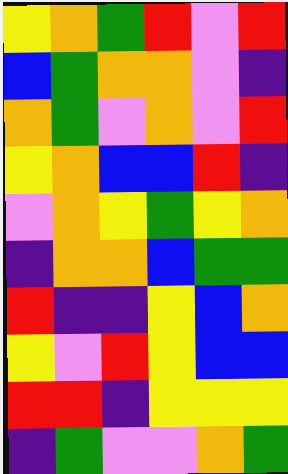[["yellow", "orange", "green", "red", "violet", "red"], ["blue", "green", "orange", "orange", "violet", "indigo"], ["orange", "green", "violet", "orange", "violet", "red"], ["yellow", "orange", "blue", "blue", "red", "indigo"], ["violet", "orange", "yellow", "green", "yellow", "orange"], ["indigo", "orange", "orange", "blue", "green", "green"], ["red", "indigo", "indigo", "yellow", "blue", "orange"], ["yellow", "violet", "red", "yellow", "blue", "blue"], ["red", "red", "indigo", "yellow", "yellow", "yellow"], ["indigo", "green", "violet", "violet", "orange", "green"]]